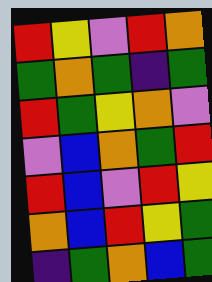[["red", "yellow", "violet", "red", "orange"], ["green", "orange", "green", "indigo", "green"], ["red", "green", "yellow", "orange", "violet"], ["violet", "blue", "orange", "green", "red"], ["red", "blue", "violet", "red", "yellow"], ["orange", "blue", "red", "yellow", "green"], ["indigo", "green", "orange", "blue", "green"]]